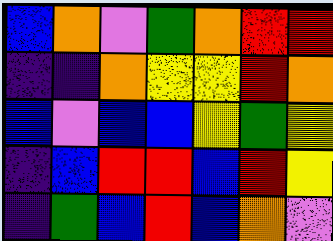[["blue", "orange", "violet", "green", "orange", "red", "red"], ["indigo", "indigo", "orange", "yellow", "yellow", "red", "orange"], ["blue", "violet", "blue", "blue", "yellow", "green", "yellow"], ["indigo", "blue", "red", "red", "blue", "red", "yellow"], ["indigo", "green", "blue", "red", "blue", "orange", "violet"]]